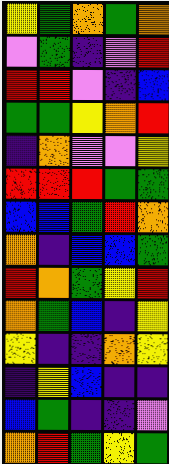[["yellow", "green", "orange", "green", "orange"], ["violet", "green", "indigo", "violet", "red"], ["red", "red", "violet", "indigo", "blue"], ["green", "green", "yellow", "orange", "red"], ["indigo", "orange", "violet", "violet", "yellow"], ["red", "red", "red", "green", "green"], ["blue", "blue", "green", "red", "orange"], ["orange", "indigo", "blue", "blue", "green"], ["red", "orange", "green", "yellow", "red"], ["orange", "green", "blue", "indigo", "yellow"], ["yellow", "indigo", "indigo", "orange", "yellow"], ["indigo", "yellow", "blue", "indigo", "indigo"], ["blue", "green", "indigo", "indigo", "violet"], ["orange", "red", "green", "yellow", "green"]]